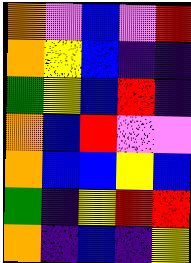[["orange", "violet", "blue", "violet", "red"], ["orange", "yellow", "blue", "indigo", "indigo"], ["green", "yellow", "blue", "red", "indigo"], ["orange", "blue", "red", "violet", "violet"], ["orange", "blue", "blue", "yellow", "blue"], ["green", "indigo", "yellow", "red", "red"], ["orange", "indigo", "blue", "indigo", "yellow"]]